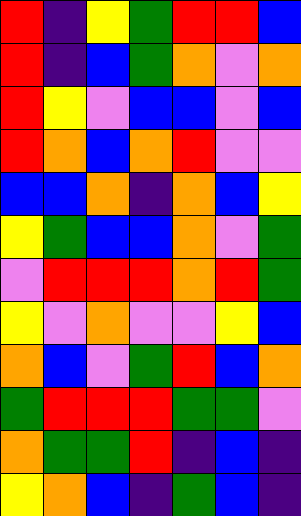[["red", "indigo", "yellow", "green", "red", "red", "blue"], ["red", "indigo", "blue", "green", "orange", "violet", "orange"], ["red", "yellow", "violet", "blue", "blue", "violet", "blue"], ["red", "orange", "blue", "orange", "red", "violet", "violet"], ["blue", "blue", "orange", "indigo", "orange", "blue", "yellow"], ["yellow", "green", "blue", "blue", "orange", "violet", "green"], ["violet", "red", "red", "red", "orange", "red", "green"], ["yellow", "violet", "orange", "violet", "violet", "yellow", "blue"], ["orange", "blue", "violet", "green", "red", "blue", "orange"], ["green", "red", "red", "red", "green", "green", "violet"], ["orange", "green", "green", "red", "indigo", "blue", "indigo"], ["yellow", "orange", "blue", "indigo", "green", "blue", "indigo"]]